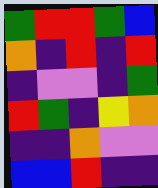[["green", "red", "red", "green", "blue"], ["orange", "indigo", "red", "indigo", "red"], ["indigo", "violet", "violet", "indigo", "green"], ["red", "green", "indigo", "yellow", "orange"], ["indigo", "indigo", "orange", "violet", "violet"], ["blue", "blue", "red", "indigo", "indigo"]]